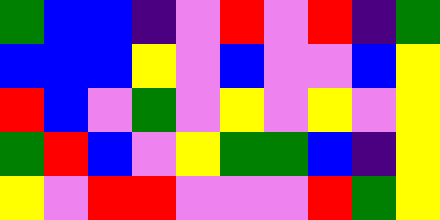[["green", "blue", "blue", "indigo", "violet", "red", "violet", "red", "indigo", "green"], ["blue", "blue", "blue", "yellow", "violet", "blue", "violet", "violet", "blue", "yellow"], ["red", "blue", "violet", "green", "violet", "yellow", "violet", "yellow", "violet", "yellow"], ["green", "red", "blue", "violet", "yellow", "green", "green", "blue", "indigo", "yellow"], ["yellow", "violet", "red", "red", "violet", "violet", "violet", "red", "green", "yellow"]]